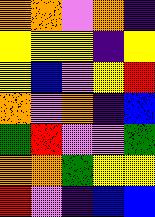[["orange", "orange", "violet", "orange", "indigo"], ["yellow", "yellow", "yellow", "indigo", "yellow"], ["yellow", "blue", "violet", "yellow", "red"], ["orange", "violet", "orange", "indigo", "blue"], ["green", "red", "violet", "violet", "green"], ["orange", "orange", "green", "yellow", "yellow"], ["red", "violet", "indigo", "blue", "blue"]]